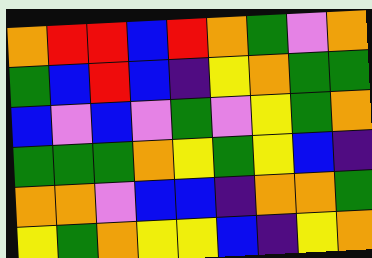[["orange", "red", "red", "blue", "red", "orange", "green", "violet", "orange"], ["green", "blue", "red", "blue", "indigo", "yellow", "orange", "green", "green"], ["blue", "violet", "blue", "violet", "green", "violet", "yellow", "green", "orange"], ["green", "green", "green", "orange", "yellow", "green", "yellow", "blue", "indigo"], ["orange", "orange", "violet", "blue", "blue", "indigo", "orange", "orange", "green"], ["yellow", "green", "orange", "yellow", "yellow", "blue", "indigo", "yellow", "orange"]]